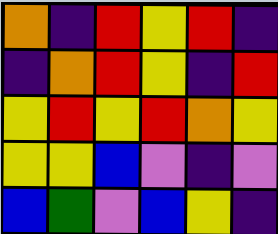[["orange", "indigo", "red", "yellow", "red", "indigo"], ["indigo", "orange", "red", "yellow", "indigo", "red"], ["yellow", "red", "yellow", "red", "orange", "yellow"], ["yellow", "yellow", "blue", "violet", "indigo", "violet"], ["blue", "green", "violet", "blue", "yellow", "indigo"]]